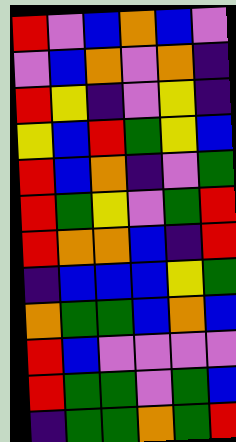[["red", "violet", "blue", "orange", "blue", "violet"], ["violet", "blue", "orange", "violet", "orange", "indigo"], ["red", "yellow", "indigo", "violet", "yellow", "indigo"], ["yellow", "blue", "red", "green", "yellow", "blue"], ["red", "blue", "orange", "indigo", "violet", "green"], ["red", "green", "yellow", "violet", "green", "red"], ["red", "orange", "orange", "blue", "indigo", "red"], ["indigo", "blue", "blue", "blue", "yellow", "green"], ["orange", "green", "green", "blue", "orange", "blue"], ["red", "blue", "violet", "violet", "violet", "violet"], ["red", "green", "green", "violet", "green", "blue"], ["indigo", "green", "green", "orange", "green", "red"]]